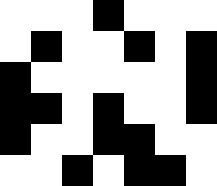[["white", "white", "white", "black", "white", "white", "white"], ["white", "black", "white", "white", "black", "white", "black"], ["black", "white", "white", "white", "white", "white", "black"], ["black", "black", "white", "black", "white", "white", "black"], ["black", "white", "white", "black", "black", "white", "white"], ["white", "white", "black", "white", "black", "black", "white"]]